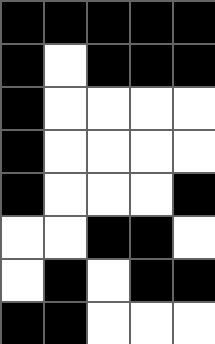[["black", "black", "black", "black", "black"], ["black", "white", "black", "black", "black"], ["black", "white", "white", "white", "white"], ["black", "white", "white", "white", "white"], ["black", "white", "white", "white", "black"], ["white", "white", "black", "black", "white"], ["white", "black", "white", "black", "black"], ["black", "black", "white", "white", "white"]]